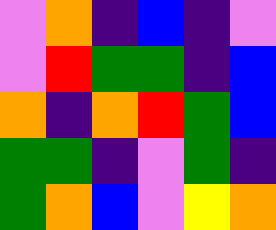[["violet", "orange", "indigo", "blue", "indigo", "violet"], ["violet", "red", "green", "green", "indigo", "blue"], ["orange", "indigo", "orange", "red", "green", "blue"], ["green", "green", "indigo", "violet", "green", "indigo"], ["green", "orange", "blue", "violet", "yellow", "orange"]]